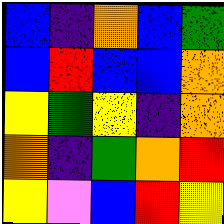[["blue", "indigo", "orange", "blue", "green"], ["blue", "red", "blue", "blue", "orange"], ["yellow", "green", "yellow", "indigo", "orange"], ["orange", "indigo", "green", "orange", "red"], ["yellow", "violet", "blue", "red", "yellow"]]